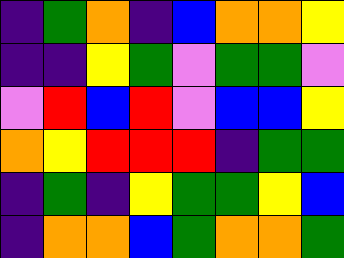[["indigo", "green", "orange", "indigo", "blue", "orange", "orange", "yellow"], ["indigo", "indigo", "yellow", "green", "violet", "green", "green", "violet"], ["violet", "red", "blue", "red", "violet", "blue", "blue", "yellow"], ["orange", "yellow", "red", "red", "red", "indigo", "green", "green"], ["indigo", "green", "indigo", "yellow", "green", "green", "yellow", "blue"], ["indigo", "orange", "orange", "blue", "green", "orange", "orange", "green"]]